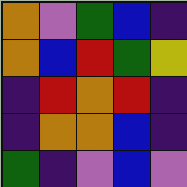[["orange", "violet", "green", "blue", "indigo"], ["orange", "blue", "red", "green", "yellow"], ["indigo", "red", "orange", "red", "indigo"], ["indigo", "orange", "orange", "blue", "indigo"], ["green", "indigo", "violet", "blue", "violet"]]